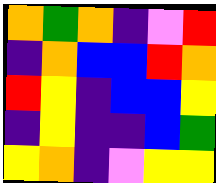[["orange", "green", "orange", "indigo", "violet", "red"], ["indigo", "orange", "blue", "blue", "red", "orange"], ["red", "yellow", "indigo", "blue", "blue", "yellow"], ["indigo", "yellow", "indigo", "indigo", "blue", "green"], ["yellow", "orange", "indigo", "violet", "yellow", "yellow"]]